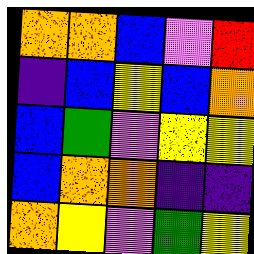[["orange", "orange", "blue", "violet", "red"], ["indigo", "blue", "yellow", "blue", "orange"], ["blue", "green", "violet", "yellow", "yellow"], ["blue", "orange", "orange", "indigo", "indigo"], ["orange", "yellow", "violet", "green", "yellow"]]